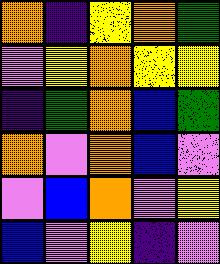[["orange", "indigo", "yellow", "orange", "green"], ["violet", "yellow", "orange", "yellow", "yellow"], ["indigo", "green", "orange", "blue", "green"], ["orange", "violet", "orange", "blue", "violet"], ["violet", "blue", "orange", "violet", "yellow"], ["blue", "violet", "yellow", "indigo", "violet"]]